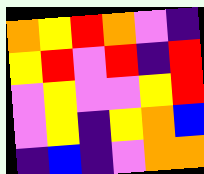[["orange", "yellow", "red", "orange", "violet", "indigo"], ["yellow", "red", "violet", "red", "indigo", "red"], ["violet", "yellow", "violet", "violet", "yellow", "red"], ["violet", "yellow", "indigo", "yellow", "orange", "blue"], ["indigo", "blue", "indigo", "violet", "orange", "orange"]]